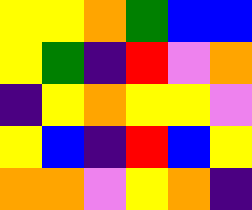[["yellow", "yellow", "orange", "green", "blue", "blue"], ["yellow", "green", "indigo", "red", "violet", "orange"], ["indigo", "yellow", "orange", "yellow", "yellow", "violet"], ["yellow", "blue", "indigo", "red", "blue", "yellow"], ["orange", "orange", "violet", "yellow", "orange", "indigo"]]